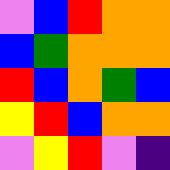[["violet", "blue", "red", "orange", "orange"], ["blue", "green", "orange", "orange", "orange"], ["red", "blue", "orange", "green", "blue"], ["yellow", "red", "blue", "orange", "orange"], ["violet", "yellow", "red", "violet", "indigo"]]